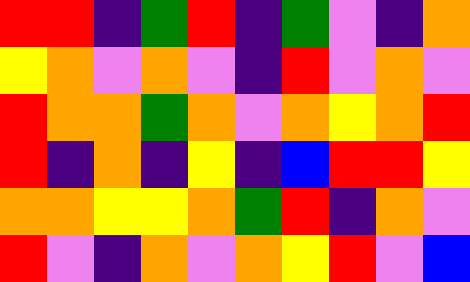[["red", "red", "indigo", "green", "red", "indigo", "green", "violet", "indigo", "orange"], ["yellow", "orange", "violet", "orange", "violet", "indigo", "red", "violet", "orange", "violet"], ["red", "orange", "orange", "green", "orange", "violet", "orange", "yellow", "orange", "red"], ["red", "indigo", "orange", "indigo", "yellow", "indigo", "blue", "red", "red", "yellow"], ["orange", "orange", "yellow", "yellow", "orange", "green", "red", "indigo", "orange", "violet"], ["red", "violet", "indigo", "orange", "violet", "orange", "yellow", "red", "violet", "blue"]]